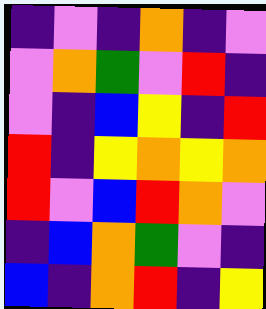[["indigo", "violet", "indigo", "orange", "indigo", "violet"], ["violet", "orange", "green", "violet", "red", "indigo"], ["violet", "indigo", "blue", "yellow", "indigo", "red"], ["red", "indigo", "yellow", "orange", "yellow", "orange"], ["red", "violet", "blue", "red", "orange", "violet"], ["indigo", "blue", "orange", "green", "violet", "indigo"], ["blue", "indigo", "orange", "red", "indigo", "yellow"]]